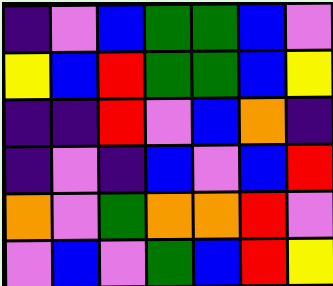[["indigo", "violet", "blue", "green", "green", "blue", "violet"], ["yellow", "blue", "red", "green", "green", "blue", "yellow"], ["indigo", "indigo", "red", "violet", "blue", "orange", "indigo"], ["indigo", "violet", "indigo", "blue", "violet", "blue", "red"], ["orange", "violet", "green", "orange", "orange", "red", "violet"], ["violet", "blue", "violet", "green", "blue", "red", "yellow"]]